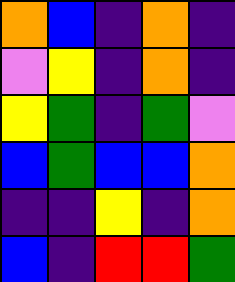[["orange", "blue", "indigo", "orange", "indigo"], ["violet", "yellow", "indigo", "orange", "indigo"], ["yellow", "green", "indigo", "green", "violet"], ["blue", "green", "blue", "blue", "orange"], ["indigo", "indigo", "yellow", "indigo", "orange"], ["blue", "indigo", "red", "red", "green"]]